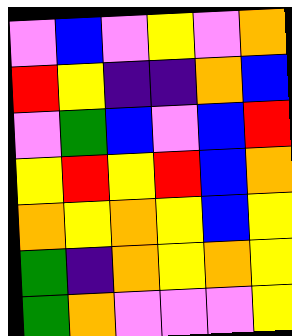[["violet", "blue", "violet", "yellow", "violet", "orange"], ["red", "yellow", "indigo", "indigo", "orange", "blue"], ["violet", "green", "blue", "violet", "blue", "red"], ["yellow", "red", "yellow", "red", "blue", "orange"], ["orange", "yellow", "orange", "yellow", "blue", "yellow"], ["green", "indigo", "orange", "yellow", "orange", "yellow"], ["green", "orange", "violet", "violet", "violet", "yellow"]]